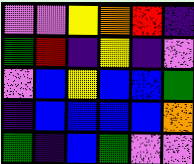[["violet", "violet", "yellow", "orange", "red", "indigo"], ["green", "red", "indigo", "yellow", "indigo", "violet"], ["violet", "blue", "yellow", "blue", "blue", "green"], ["indigo", "blue", "blue", "blue", "blue", "orange"], ["green", "indigo", "blue", "green", "violet", "violet"]]